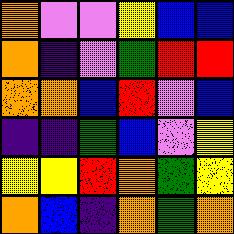[["orange", "violet", "violet", "yellow", "blue", "blue"], ["orange", "indigo", "violet", "green", "red", "red"], ["orange", "orange", "blue", "red", "violet", "blue"], ["indigo", "indigo", "green", "blue", "violet", "yellow"], ["yellow", "yellow", "red", "orange", "green", "yellow"], ["orange", "blue", "indigo", "orange", "green", "orange"]]